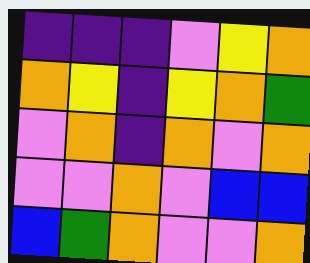[["indigo", "indigo", "indigo", "violet", "yellow", "orange"], ["orange", "yellow", "indigo", "yellow", "orange", "green"], ["violet", "orange", "indigo", "orange", "violet", "orange"], ["violet", "violet", "orange", "violet", "blue", "blue"], ["blue", "green", "orange", "violet", "violet", "orange"]]